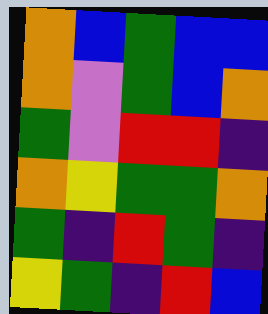[["orange", "blue", "green", "blue", "blue"], ["orange", "violet", "green", "blue", "orange"], ["green", "violet", "red", "red", "indigo"], ["orange", "yellow", "green", "green", "orange"], ["green", "indigo", "red", "green", "indigo"], ["yellow", "green", "indigo", "red", "blue"]]